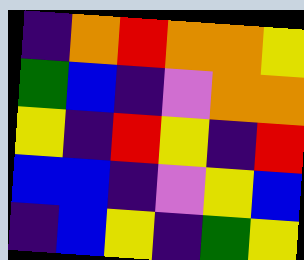[["indigo", "orange", "red", "orange", "orange", "yellow"], ["green", "blue", "indigo", "violet", "orange", "orange"], ["yellow", "indigo", "red", "yellow", "indigo", "red"], ["blue", "blue", "indigo", "violet", "yellow", "blue"], ["indigo", "blue", "yellow", "indigo", "green", "yellow"]]